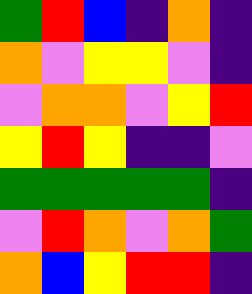[["green", "red", "blue", "indigo", "orange", "indigo"], ["orange", "violet", "yellow", "yellow", "violet", "indigo"], ["violet", "orange", "orange", "violet", "yellow", "red"], ["yellow", "red", "yellow", "indigo", "indigo", "violet"], ["green", "green", "green", "green", "green", "indigo"], ["violet", "red", "orange", "violet", "orange", "green"], ["orange", "blue", "yellow", "red", "red", "indigo"]]